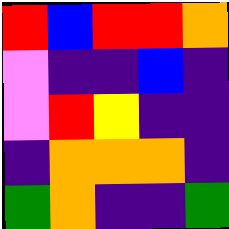[["red", "blue", "red", "red", "orange"], ["violet", "indigo", "indigo", "blue", "indigo"], ["violet", "red", "yellow", "indigo", "indigo"], ["indigo", "orange", "orange", "orange", "indigo"], ["green", "orange", "indigo", "indigo", "green"]]